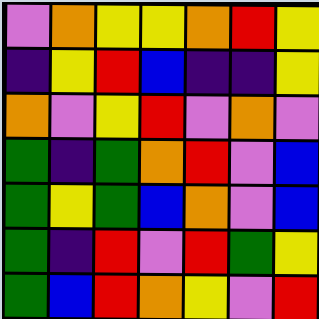[["violet", "orange", "yellow", "yellow", "orange", "red", "yellow"], ["indigo", "yellow", "red", "blue", "indigo", "indigo", "yellow"], ["orange", "violet", "yellow", "red", "violet", "orange", "violet"], ["green", "indigo", "green", "orange", "red", "violet", "blue"], ["green", "yellow", "green", "blue", "orange", "violet", "blue"], ["green", "indigo", "red", "violet", "red", "green", "yellow"], ["green", "blue", "red", "orange", "yellow", "violet", "red"]]